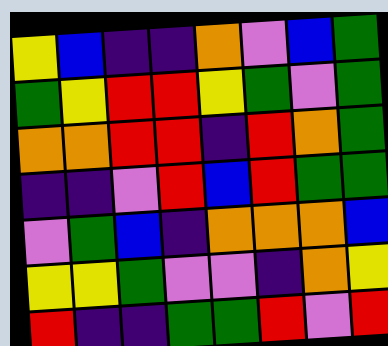[["yellow", "blue", "indigo", "indigo", "orange", "violet", "blue", "green"], ["green", "yellow", "red", "red", "yellow", "green", "violet", "green"], ["orange", "orange", "red", "red", "indigo", "red", "orange", "green"], ["indigo", "indigo", "violet", "red", "blue", "red", "green", "green"], ["violet", "green", "blue", "indigo", "orange", "orange", "orange", "blue"], ["yellow", "yellow", "green", "violet", "violet", "indigo", "orange", "yellow"], ["red", "indigo", "indigo", "green", "green", "red", "violet", "red"]]